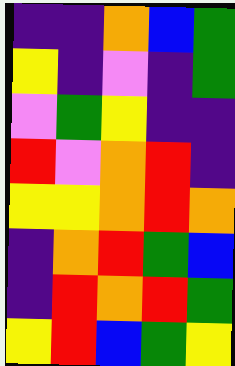[["indigo", "indigo", "orange", "blue", "green"], ["yellow", "indigo", "violet", "indigo", "green"], ["violet", "green", "yellow", "indigo", "indigo"], ["red", "violet", "orange", "red", "indigo"], ["yellow", "yellow", "orange", "red", "orange"], ["indigo", "orange", "red", "green", "blue"], ["indigo", "red", "orange", "red", "green"], ["yellow", "red", "blue", "green", "yellow"]]